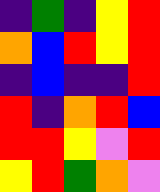[["indigo", "green", "indigo", "yellow", "red"], ["orange", "blue", "red", "yellow", "red"], ["indigo", "blue", "indigo", "indigo", "red"], ["red", "indigo", "orange", "red", "blue"], ["red", "red", "yellow", "violet", "red"], ["yellow", "red", "green", "orange", "violet"]]